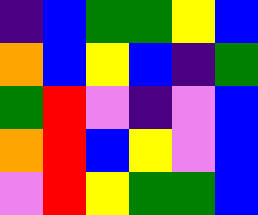[["indigo", "blue", "green", "green", "yellow", "blue"], ["orange", "blue", "yellow", "blue", "indigo", "green"], ["green", "red", "violet", "indigo", "violet", "blue"], ["orange", "red", "blue", "yellow", "violet", "blue"], ["violet", "red", "yellow", "green", "green", "blue"]]